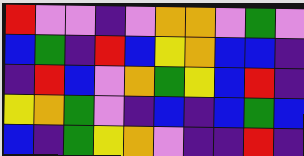[["red", "violet", "violet", "indigo", "violet", "orange", "orange", "violet", "green", "violet"], ["blue", "green", "indigo", "red", "blue", "yellow", "orange", "blue", "blue", "indigo"], ["indigo", "red", "blue", "violet", "orange", "green", "yellow", "blue", "red", "indigo"], ["yellow", "orange", "green", "violet", "indigo", "blue", "indigo", "blue", "green", "blue"], ["blue", "indigo", "green", "yellow", "orange", "violet", "indigo", "indigo", "red", "indigo"]]